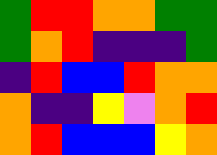[["green", "red", "red", "orange", "orange", "green", "green"], ["green", "orange", "red", "indigo", "indigo", "indigo", "green"], ["indigo", "red", "blue", "blue", "red", "orange", "orange"], ["orange", "indigo", "indigo", "yellow", "violet", "orange", "red"], ["orange", "red", "blue", "blue", "blue", "yellow", "orange"]]